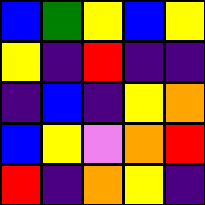[["blue", "green", "yellow", "blue", "yellow"], ["yellow", "indigo", "red", "indigo", "indigo"], ["indigo", "blue", "indigo", "yellow", "orange"], ["blue", "yellow", "violet", "orange", "red"], ["red", "indigo", "orange", "yellow", "indigo"]]